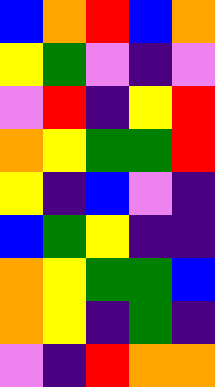[["blue", "orange", "red", "blue", "orange"], ["yellow", "green", "violet", "indigo", "violet"], ["violet", "red", "indigo", "yellow", "red"], ["orange", "yellow", "green", "green", "red"], ["yellow", "indigo", "blue", "violet", "indigo"], ["blue", "green", "yellow", "indigo", "indigo"], ["orange", "yellow", "green", "green", "blue"], ["orange", "yellow", "indigo", "green", "indigo"], ["violet", "indigo", "red", "orange", "orange"]]